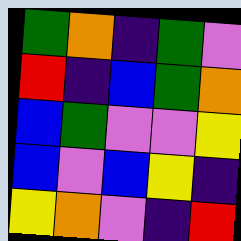[["green", "orange", "indigo", "green", "violet"], ["red", "indigo", "blue", "green", "orange"], ["blue", "green", "violet", "violet", "yellow"], ["blue", "violet", "blue", "yellow", "indigo"], ["yellow", "orange", "violet", "indigo", "red"]]